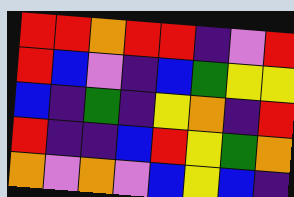[["red", "red", "orange", "red", "red", "indigo", "violet", "red"], ["red", "blue", "violet", "indigo", "blue", "green", "yellow", "yellow"], ["blue", "indigo", "green", "indigo", "yellow", "orange", "indigo", "red"], ["red", "indigo", "indigo", "blue", "red", "yellow", "green", "orange"], ["orange", "violet", "orange", "violet", "blue", "yellow", "blue", "indigo"]]